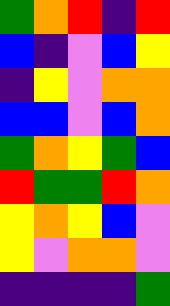[["green", "orange", "red", "indigo", "red"], ["blue", "indigo", "violet", "blue", "yellow"], ["indigo", "yellow", "violet", "orange", "orange"], ["blue", "blue", "violet", "blue", "orange"], ["green", "orange", "yellow", "green", "blue"], ["red", "green", "green", "red", "orange"], ["yellow", "orange", "yellow", "blue", "violet"], ["yellow", "violet", "orange", "orange", "violet"], ["indigo", "indigo", "indigo", "indigo", "green"]]